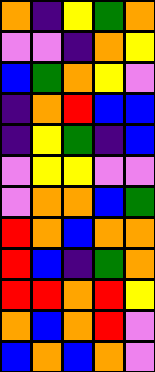[["orange", "indigo", "yellow", "green", "orange"], ["violet", "violet", "indigo", "orange", "yellow"], ["blue", "green", "orange", "yellow", "violet"], ["indigo", "orange", "red", "blue", "blue"], ["indigo", "yellow", "green", "indigo", "blue"], ["violet", "yellow", "yellow", "violet", "violet"], ["violet", "orange", "orange", "blue", "green"], ["red", "orange", "blue", "orange", "orange"], ["red", "blue", "indigo", "green", "orange"], ["red", "red", "orange", "red", "yellow"], ["orange", "blue", "orange", "red", "violet"], ["blue", "orange", "blue", "orange", "violet"]]